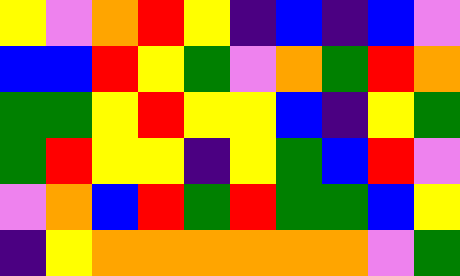[["yellow", "violet", "orange", "red", "yellow", "indigo", "blue", "indigo", "blue", "violet"], ["blue", "blue", "red", "yellow", "green", "violet", "orange", "green", "red", "orange"], ["green", "green", "yellow", "red", "yellow", "yellow", "blue", "indigo", "yellow", "green"], ["green", "red", "yellow", "yellow", "indigo", "yellow", "green", "blue", "red", "violet"], ["violet", "orange", "blue", "red", "green", "red", "green", "green", "blue", "yellow"], ["indigo", "yellow", "orange", "orange", "orange", "orange", "orange", "orange", "violet", "green"]]